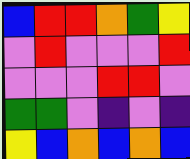[["blue", "red", "red", "orange", "green", "yellow"], ["violet", "red", "violet", "violet", "violet", "red"], ["violet", "violet", "violet", "red", "red", "violet"], ["green", "green", "violet", "indigo", "violet", "indigo"], ["yellow", "blue", "orange", "blue", "orange", "blue"]]